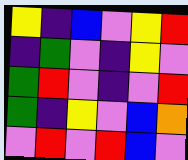[["yellow", "indigo", "blue", "violet", "yellow", "red"], ["indigo", "green", "violet", "indigo", "yellow", "violet"], ["green", "red", "violet", "indigo", "violet", "red"], ["green", "indigo", "yellow", "violet", "blue", "orange"], ["violet", "red", "violet", "red", "blue", "violet"]]